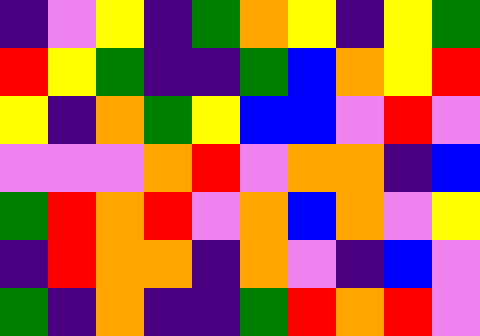[["indigo", "violet", "yellow", "indigo", "green", "orange", "yellow", "indigo", "yellow", "green"], ["red", "yellow", "green", "indigo", "indigo", "green", "blue", "orange", "yellow", "red"], ["yellow", "indigo", "orange", "green", "yellow", "blue", "blue", "violet", "red", "violet"], ["violet", "violet", "violet", "orange", "red", "violet", "orange", "orange", "indigo", "blue"], ["green", "red", "orange", "red", "violet", "orange", "blue", "orange", "violet", "yellow"], ["indigo", "red", "orange", "orange", "indigo", "orange", "violet", "indigo", "blue", "violet"], ["green", "indigo", "orange", "indigo", "indigo", "green", "red", "orange", "red", "violet"]]